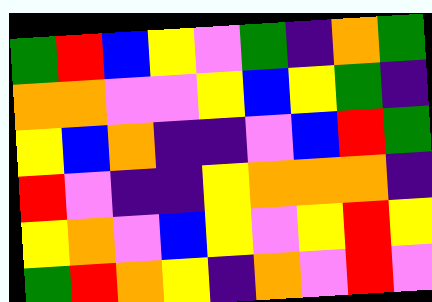[["green", "red", "blue", "yellow", "violet", "green", "indigo", "orange", "green"], ["orange", "orange", "violet", "violet", "yellow", "blue", "yellow", "green", "indigo"], ["yellow", "blue", "orange", "indigo", "indigo", "violet", "blue", "red", "green"], ["red", "violet", "indigo", "indigo", "yellow", "orange", "orange", "orange", "indigo"], ["yellow", "orange", "violet", "blue", "yellow", "violet", "yellow", "red", "yellow"], ["green", "red", "orange", "yellow", "indigo", "orange", "violet", "red", "violet"]]